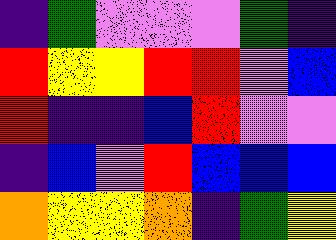[["indigo", "green", "violet", "violet", "violet", "green", "indigo"], ["red", "yellow", "yellow", "red", "red", "violet", "blue"], ["red", "indigo", "indigo", "blue", "red", "violet", "violet"], ["indigo", "blue", "violet", "red", "blue", "blue", "blue"], ["orange", "yellow", "yellow", "orange", "indigo", "green", "yellow"]]